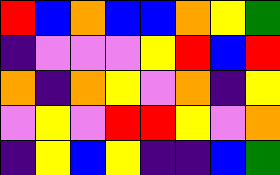[["red", "blue", "orange", "blue", "blue", "orange", "yellow", "green"], ["indigo", "violet", "violet", "violet", "yellow", "red", "blue", "red"], ["orange", "indigo", "orange", "yellow", "violet", "orange", "indigo", "yellow"], ["violet", "yellow", "violet", "red", "red", "yellow", "violet", "orange"], ["indigo", "yellow", "blue", "yellow", "indigo", "indigo", "blue", "green"]]